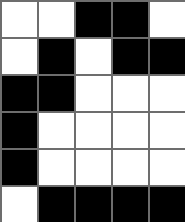[["white", "white", "black", "black", "white"], ["white", "black", "white", "black", "black"], ["black", "black", "white", "white", "white"], ["black", "white", "white", "white", "white"], ["black", "white", "white", "white", "white"], ["white", "black", "black", "black", "black"]]